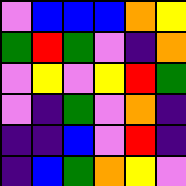[["violet", "blue", "blue", "blue", "orange", "yellow"], ["green", "red", "green", "violet", "indigo", "orange"], ["violet", "yellow", "violet", "yellow", "red", "green"], ["violet", "indigo", "green", "violet", "orange", "indigo"], ["indigo", "indigo", "blue", "violet", "red", "indigo"], ["indigo", "blue", "green", "orange", "yellow", "violet"]]